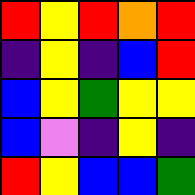[["red", "yellow", "red", "orange", "red"], ["indigo", "yellow", "indigo", "blue", "red"], ["blue", "yellow", "green", "yellow", "yellow"], ["blue", "violet", "indigo", "yellow", "indigo"], ["red", "yellow", "blue", "blue", "green"]]